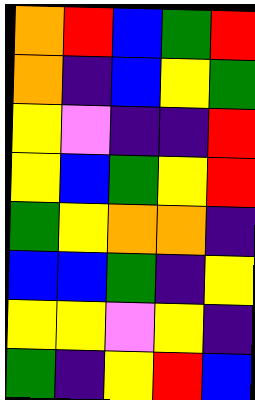[["orange", "red", "blue", "green", "red"], ["orange", "indigo", "blue", "yellow", "green"], ["yellow", "violet", "indigo", "indigo", "red"], ["yellow", "blue", "green", "yellow", "red"], ["green", "yellow", "orange", "orange", "indigo"], ["blue", "blue", "green", "indigo", "yellow"], ["yellow", "yellow", "violet", "yellow", "indigo"], ["green", "indigo", "yellow", "red", "blue"]]